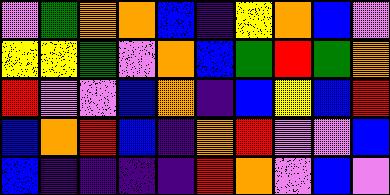[["violet", "green", "orange", "orange", "blue", "indigo", "yellow", "orange", "blue", "violet"], ["yellow", "yellow", "green", "violet", "orange", "blue", "green", "red", "green", "orange"], ["red", "violet", "violet", "blue", "orange", "indigo", "blue", "yellow", "blue", "red"], ["blue", "orange", "red", "blue", "indigo", "orange", "red", "violet", "violet", "blue"], ["blue", "indigo", "indigo", "indigo", "indigo", "red", "orange", "violet", "blue", "violet"]]